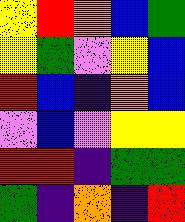[["yellow", "red", "orange", "blue", "green"], ["yellow", "green", "violet", "yellow", "blue"], ["red", "blue", "indigo", "orange", "blue"], ["violet", "blue", "violet", "yellow", "yellow"], ["red", "red", "indigo", "green", "green"], ["green", "indigo", "orange", "indigo", "red"]]